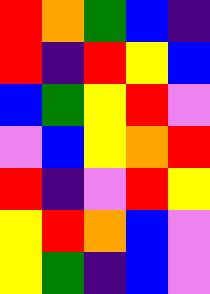[["red", "orange", "green", "blue", "indigo"], ["red", "indigo", "red", "yellow", "blue"], ["blue", "green", "yellow", "red", "violet"], ["violet", "blue", "yellow", "orange", "red"], ["red", "indigo", "violet", "red", "yellow"], ["yellow", "red", "orange", "blue", "violet"], ["yellow", "green", "indigo", "blue", "violet"]]